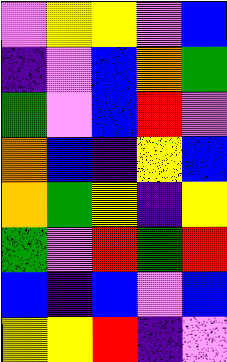[["violet", "yellow", "yellow", "violet", "blue"], ["indigo", "violet", "blue", "orange", "green"], ["green", "violet", "blue", "red", "violet"], ["orange", "blue", "indigo", "yellow", "blue"], ["orange", "green", "yellow", "indigo", "yellow"], ["green", "violet", "red", "green", "red"], ["blue", "indigo", "blue", "violet", "blue"], ["yellow", "yellow", "red", "indigo", "violet"]]